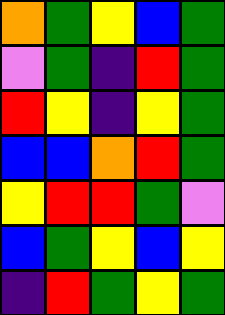[["orange", "green", "yellow", "blue", "green"], ["violet", "green", "indigo", "red", "green"], ["red", "yellow", "indigo", "yellow", "green"], ["blue", "blue", "orange", "red", "green"], ["yellow", "red", "red", "green", "violet"], ["blue", "green", "yellow", "blue", "yellow"], ["indigo", "red", "green", "yellow", "green"]]